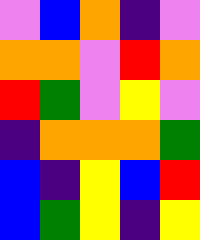[["violet", "blue", "orange", "indigo", "violet"], ["orange", "orange", "violet", "red", "orange"], ["red", "green", "violet", "yellow", "violet"], ["indigo", "orange", "orange", "orange", "green"], ["blue", "indigo", "yellow", "blue", "red"], ["blue", "green", "yellow", "indigo", "yellow"]]